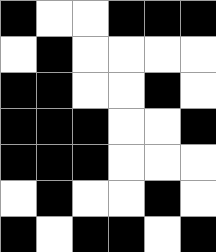[["black", "white", "white", "black", "black", "black"], ["white", "black", "white", "white", "white", "white"], ["black", "black", "white", "white", "black", "white"], ["black", "black", "black", "white", "white", "black"], ["black", "black", "black", "white", "white", "white"], ["white", "black", "white", "white", "black", "white"], ["black", "white", "black", "black", "white", "black"]]